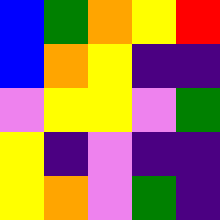[["blue", "green", "orange", "yellow", "red"], ["blue", "orange", "yellow", "indigo", "indigo"], ["violet", "yellow", "yellow", "violet", "green"], ["yellow", "indigo", "violet", "indigo", "indigo"], ["yellow", "orange", "violet", "green", "indigo"]]